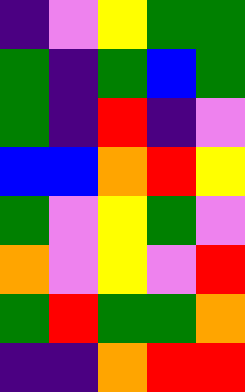[["indigo", "violet", "yellow", "green", "green"], ["green", "indigo", "green", "blue", "green"], ["green", "indigo", "red", "indigo", "violet"], ["blue", "blue", "orange", "red", "yellow"], ["green", "violet", "yellow", "green", "violet"], ["orange", "violet", "yellow", "violet", "red"], ["green", "red", "green", "green", "orange"], ["indigo", "indigo", "orange", "red", "red"]]